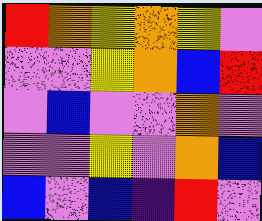[["red", "orange", "yellow", "orange", "yellow", "violet"], ["violet", "violet", "yellow", "orange", "blue", "red"], ["violet", "blue", "violet", "violet", "orange", "violet"], ["violet", "violet", "yellow", "violet", "orange", "blue"], ["blue", "violet", "blue", "indigo", "red", "violet"]]